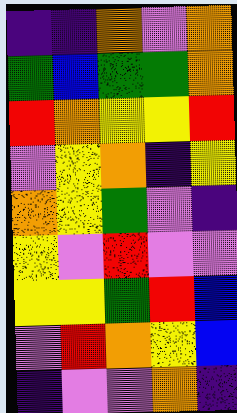[["indigo", "indigo", "orange", "violet", "orange"], ["green", "blue", "green", "green", "orange"], ["red", "orange", "yellow", "yellow", "red"], ["violet", "yellow", "orange", "indigo", "yellow"], ["orange", "yellow", "green", "violet", "indigo"], ["yellow", "violet", "red", "violet", "violet"], ["yellow", "yellow", "green", "red", "blue"], ["violet", "red", "orange", "yellow", "blue"], ["indigo", "violet", "violet", "orange", "indigo"]]